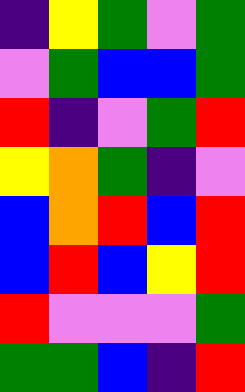[["indigo", "yellow", "green", "violet", "green"], ["violet", "green", "blue", "blue", "green"], ["red", "indigo", "violet", "green", "red"], ["yellow", "orange", "green", "indigo", "violet"], ["blue", "orange", "red", "blue", "red"], ["blue", "red", "blue", "yellow", "red"], ["red", "violet", "violet", "violet", "green"], ["green", "green", "blue", "indigo", "red"]]